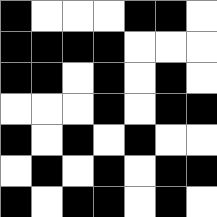[["black", "white", "white", "white", "black", "black", "white"], ["black", "black", "black", "black", "white", "white", "white"], ["black", "black", "white", "black", "white", "black", "white"], ["white", "white", "white", "black", "white", "black", "black"], ["black", "white", "black", "white", "black", "white", "white"], ["white", "black", "white", "black", "white", "black", "black"], ["black", "white", "black", "black", "white", "black", "white"]]